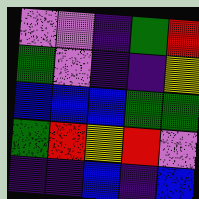[["violet", "violet", "indigo", "green", "red"], ["green", "violet", "indigo", "indigo", "yellow"], ["blue", "blue", "blue", "green", "green"], ["green", "red", "yellow", "red", "violet"], ["indigo", "indigo", "blue", "indigo", "blue"]]